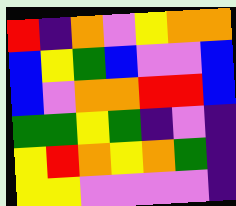[["red", "indigo", "orange", "violet", "yellow", "orange", "orange"], ["blue", "yellow", "green", "blue", "violet", "violet", "blue"], ["blue", "violet", "orange", "orange", "red", "red", "blue"], ["green", "green", "yellow", "green", "indigo", "violet", "indigo"], ["yellow", "red", "orange", "yellow", "orange", "green", "indigo"], ["yellow", "yellow", "violet", "violet", "violet", "violet", "indigo"]]